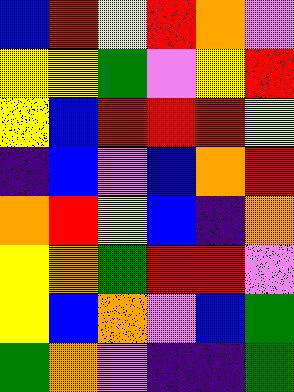[["blue", "red", "yellow", "red", "orange", "violet"], ["yellow", "yellow", "green", "violet", "yellow", "red"], ["yellow", "blue", "red", "red", "red", "yellow"], ["indigo", "blue", "violet", "blue", "orange", "red"], ["orange", "red", "yellow", "blue", "indigo", "orange"], ["yellow", "orange", "green", "red", "red", "violet"], ["yellow", "blue", "orange", "violet", "blue", "green"], ["green", "orange", "violet", "indigo", "indigo", "green"]]